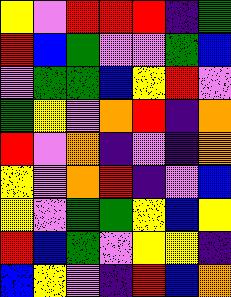[["yellow", "violet", "red", "red", "red", "indigo", "green"], ["red", "blue", "green", "violet", "violet", "green", "blue"], ["violet", "green", "green", "blue", "yellow", "red", "violet"], ["green", "yellow", "violet", "orange", "red", "indigo", "orange"], ["red", "violet", "orange", "indigo", "violet", "indigo", "orange"], ["yellow", "violet", "orange", "red", "indigo", "violet", "blue"], ["yellow", "violet", "green", "green", "yellow", "blue", "yellow"], ["red", "blue", "green", "violet", "yellow", "yellow", "indigo"], ["blue", "yellow", "violet", "indigo", "red", "blue", "orange"]]